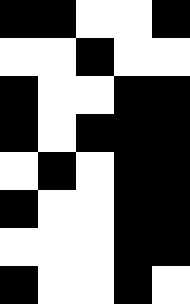[["black", "black", "white", "white", "black"], ["white", "white", "black", "white", "white"], ["black", "white", "white", "black", "black"], ["black", "white", "black", "black", "black"], ["white", "black", "white", "black", "black"], ["black", "white", "white", "black", "black"], ["white", "white", "white", "black", "black"], ["black", "white", "white", "black", "white"]]